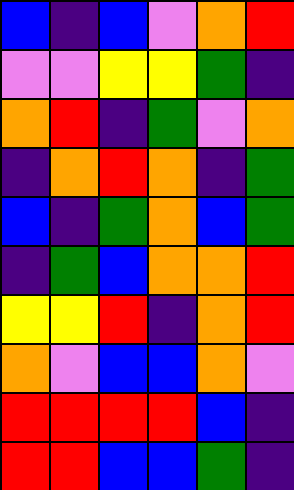[["blue", "indigo", "blue", "violet", "orange", "red"], ["violet", "violet", "yellow", "yellow", "green", "indigo"], ["orange", "red", "indigo", "green", "violet", "orange"], ["indigo", "orange", "red", "orange", "indigo", "green"], ["blue", "indigo", "green", "orange", "blue", "green"], ["indigo", "green", "blue", "orange", "orange", "red"], ["yellow", "yellow", "red", "indigo", "orange", "red"], ["orange", "violet", "blue", "blue", "orange", "violet"], ["red", "red", "red", "red", "blue", "indigo"], ["red", "red", "blue", "blue", "green", "indigo"]]